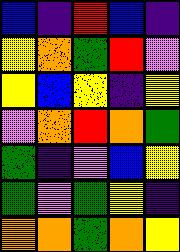[["blue", "indigo", "red", "blue", "indigo"], ["yellow", "orange", "green", "red", "violet"], ["yellow", "blue", "yellow", "indigo", "yellow"], ["violet", "orange", "red", "orange", "green"], ["green", "indigo", "violet", "blue", "yellow"], ["green", "violet", "green", "yellow", "indigo"], ["orange", "orange", "green", "orange", "yellow"]]